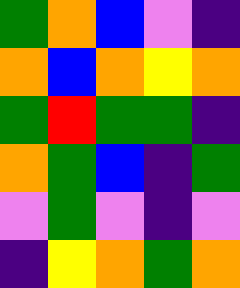[["green", "orange", "blue", "violet", "indigo"], ["orange", "blue", "orange", "yellow", "orange"], ["green", "red", "green", "green", "indigo"], ["orange", "green", "blue", "indigo", "green"], ["violet", "green", "violet", "indigo", "violet"], ["indigo", "yellow", "orange", "green", "orange"]]